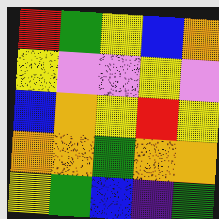[["red", "green", "yellow", "blue", "orange"], ["yellow", "violet", "violet", "yellow", "violet"], ["blue", "orange", "yellow", "red", "yellow"], ["orange", "orange", "green", "orange", "orange"], ["yellow", "green", "blue", "indigo", "green"]]